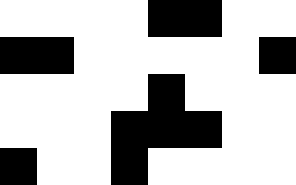[["white", "white", "white", "white", "black", "black", "white", "white"], ["black", "black", "white", "white", "white", "white", "white", "black"], ["white", "white", "white", "white", "black", "white", "white", "white"], ["white", "white", "white", "black", "black", "black", "white", "white"], ["black", "white", "white", "black", "white", "white", "white", "white"]]